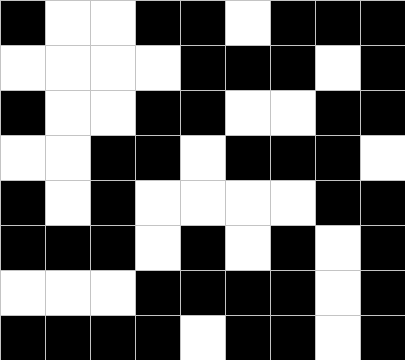[["black", "white", "white", "black", "black", "white", "black", "black", "black"], ["white", "white", "white", "white", "black", "black", "black", "white", "black"], ["black", "white", "white", "black", "black", "white", "white", "black", "black"], ["white", "white", "black", "black", "white", "black", "black", "black", "white"], ["black", "white", "black", "white", "white", "white", "white", "black", "black"], ["black", "black", "black", "white", "black", "white", "black", "white", "black"], ["white", "white", "white", "black", "black", "black", "black", "white", "black"], ["black", "black", "black", "black", "white", "black", "black", "white", "black"]]